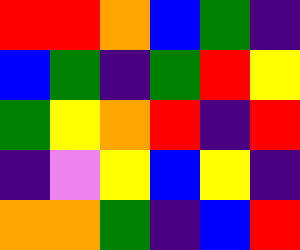[["red", "red", "orange", "blue", "green", "indigo"], ["blue", "green", "indigo", "green", "red", "yellow"], ["green", "yellow", "orange", "red", "indigo", "red"], ["indigo", "violet", "yellow", "blue", "yellow", "indigo"], ["orange", "orange", "green", "indigo", "blue", "red"]]